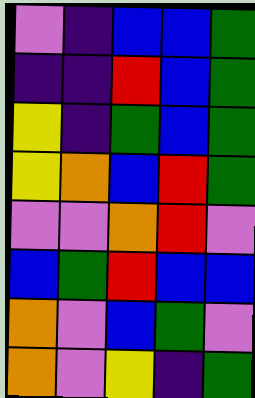[["violet", "indigo", "blue", "blue", "green"], ["indigo", "indigo", "red", "blue", "green"], ["yellow", "indigo", "green", "blue", "green"], ["yellow", "orange", "blue", "red", "green"], ["violet", "violet", "orange", "red", "violet"], ["blue", "green", "red", "blue", "blue"], ["orange", "violet", "blue", "green", "violet"], ["orange", "violet", "yellow", "indigo", "green"]]